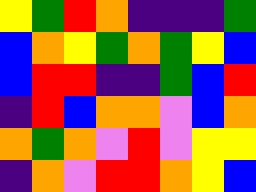[["yellow", "green", "red", "orange", "indigo", "indigo", "indigo", "green"], ["blue", "orange", "yellow", "green", "orange", "green", "yellow", "blue"], ["blue", "red", "red", "indigo", "indigo", "green", "blue", "red"], ["indigo", "red", "blue", "orange", "orange", "violet", "blue", "orange"], ["orange", "green", "orange", "violet", "red", "violet", "yellow", "yellow"], ["indigo", "orange", "violet", "red", "red", "orange", "yellow", "blue"]]